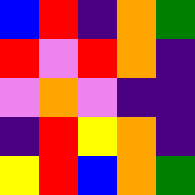[["blue", "red", "indigo", "orange", "green"], ["red", "violet", "red", "orange", "indigo"], ["violet", "orange", "violet", "indigo", "indigo"], ["indigo", "red", "yellow", "orange", "indigo"], ["yellow", "red", "blue", "orange", "green"]]